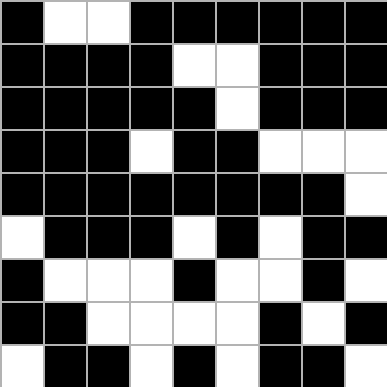[["black", "white", "white", "black", "black", "black", "black", "black", "black"], ["black", "black", "black", "black", "white", "white", "black", "black", "black"], ["black", "black", "black", "black", "black", "white", "black", "black", "black"], ["black", "black", "black", "white", "black", "black", "white", "white", "white"], ["black", "black", "black", "black", "black", "black", "black", "black", "white"], ["white", "black", "black", "black", "white", "black", "white", "black", "black"], ["black", "white", "white", "white", "black", "white", "white", "black", "white"], ["black", "black", "white", "white", "white", "white", "black", "white", "black"], ["white", "black", "black", "white", "black", "white", "black", "black", "white"]]